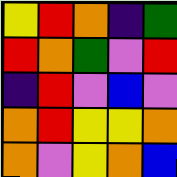[["yellow", "red", "orange", "indigo", "green"], ["red", "orange", "green", "violet", "red"], ["indigo", "red", "violet", "blue", "violet"], ["orange", "red", "yellow", "yellow", "orange"], ["orange", "violet", "yellow", "orange", "blue"]]